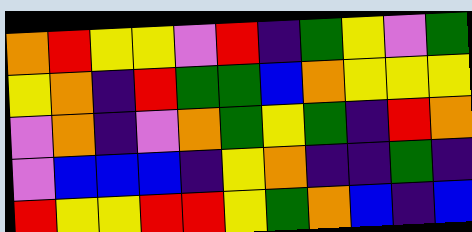[["orange", "red", "yellow", "yellow", "violet", "red", "indigo", "green", "yellow", "violet", "green"], ["yellow", "orange", "indigo", "red", "green", "green", "blue", "orange", "yellow", "yellow", "yellow"], ["violet", "orange", "indigo", "violet", "orange", "green", "yellow", "green", "indigo", "red", "orange"], ["violet", "blue", "blue", "blue", "indigo", "yellow", "orange", "indigo", "indigo", "green", "indigo"], ["red", "yellow", "yellow", "red", "red", "yellow", "green", "orange", "blue", "indigo", "blue"]]